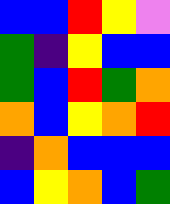[["blue", "blue", "red", "yellow", "violet"], ["green", "indigo", "yellow", "blue", "blue"], ["green", "blue", "red", "green", "orange"], ["orange", "blue", "yellow", "orange", "red"], ["indigo", "orange", "blue", "blue", "blue"], ["blue", "yellow", "orange", "blue", "green"]]